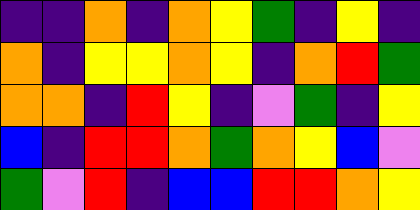[["indigo", "indigo", "orange", "indigo", "orange", "yellow", "green", "indigo", "yellow", "indigo"], ["orange", "indigo", "yellow", "yellow", "orange", "yellow", "indigo", "orange", "red", "green"], ["orange", "orange", "indigo", "red", "yellow", "indigo", "violet", "green", "indigo", "yellow"], ["blue", "indigo", "red", "red", "orange", "green", "orange", "yellow", "blue", "violet"], ["green", "violet", "red", "indigo", "blue", "blue", "red", "red", "orange", "yellow"]]